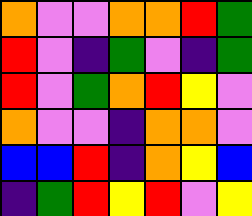[["orange", "violet", "violet", "orange", "orange", "red", "green"], ["red", "violet", "indigo", "green", "violet", "indigo", "green"], ["red", "violet", "green", "orange", "red", "yellow", "violet"], ["orange", "violet", "violet", "indigo", "orange", "orange", "violet"], ["blue", "blue", "red", "indigo", "orange", "yellow", "blue"], ["indigo", "green", "red", "yellow", "red", "violet", "yellow"]]